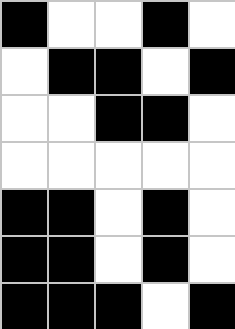[["black", "white", "white", "black", "white"], ["white", "black", "black", "white", "black"], ["white", "white", "black", "black", "white"], ["white", "white", "white", "white", "white"], ["black", "black", "white", "black", "white"], ["black", "black", "white", "black", "white"], ["black", "black", "black", "white", "black"]]